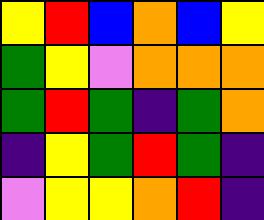[["yellow", "red", "blue", "orange", "blue", "yellow"], ["green", "yellow", "violet", "orange", "orange", "orange"], ["green", "red", "green", "indigo", "green", "orange"], ["indigo", "yellow", "green", "red", "green", "indigo"], ["violet", "yellow", "yellow", "orange", "red", "indigo"]]